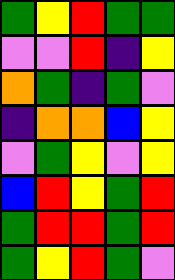[["green", "yellow", "red", "green", "green"], ["violet", "violet", "red", "indigo", "yellow"], ["orange", "green", "indigo", "green", "violet"], ["indigo", "orange", "orange", "blue", "yellow"], ["violet", "green", "yellow", "violet", "yellow"], ["blue", "red", "yellow", "green", "red"], ["green", "red", "red", "green", "red"], ["green", "yellow", "red", "green", "violet"]]